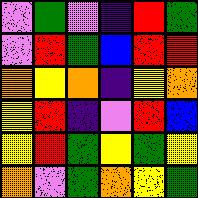[["violet", "green", "violet", "indigo", "red", "green"], ["violet", "red", "green", "blue", "red", "red"], ["orange", "yellow", "orange", "indigo", "yellow", "orange"], ["yellow", "red", "indigo", "violet", "red", "blue"], ["yellow", "red", "green", "yellow", "green", "yellow"], ["orange", "violet", "green", "orange", "yellow", "green"]]